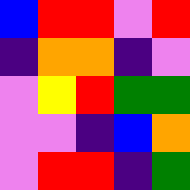[["blue", "red", "red", "violet", "red"], ["indigo", "orange", "orange", "indigo", "violet"], ["violet", "yellow", "red", "green", "green"], ["violet", "violet", "indigo", "blue", "orange"], ["violet", "red", "red", "indigo", "green"]]